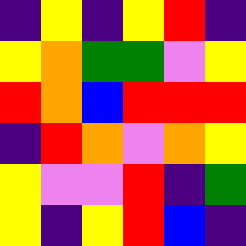[["indigo", "yellow", "indigo", "yellow", "red", "indigo"], ["yellow", "orange", "green", "green", "violet", "yellow"], ["red", "orange", "blue", "red", "red", "red"], ["indigo", "red", "orange", "violet", "orange", "yellow"], ["yellow", "violet", "violet", "red", "indigo", "green"], ["yellow", "indigo", "yellow", "red", "blue", "indigo"]]